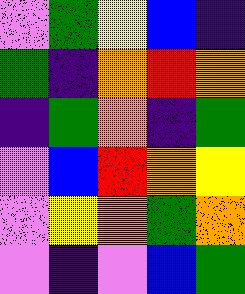[["violet", "green", "yellow", "blue", "indigo"], ["green", "indigo", "orange", "red", "orange"], ["indigo", "green", "orange", "indigo", "green"], ["violet", "blue", "red", "orange", "yellow"], ["violet", "yellow", "orange", "green", "orange"], ["violet", "indigo", "violet", "blue", "green"]]